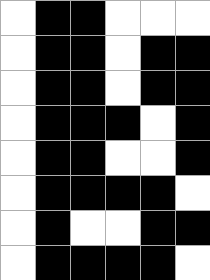[["white", "black", "black", "white", "white", "white"], ["white", "black", "black", "white", "black", "black"], ["white", "black", "black", "white", "black", "black"], ["white", "black", "black", "black", "white", "black"], ["white", "black", "black", "white", "white", "black"], ["white", "black", "black", "black", "black", "white"], ["white", "black", "white", "white", "black", "black"], ["white", "black", "black", "black", "black", "white"]]